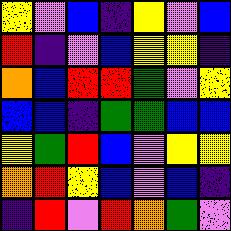[["yellow", "violet", "blue", "indigo", "yellow", "violet", "blue"], ["red", "indigo", "violet", "blue", "yellow", "yellow", "indigo"], ["orange", "blue", "red", "red", "green", "violet", "yellow"], ["blue", "blue", "indigo", "green", "green", "blue", "blue"], ["yellow", "green", "red", "blue", "violet", "yellow", "yellow"], ["orange", "red", "yellow", "blue", "violet", "blue", "indigo"], ["indigo", "red", "violet", "red", "orange", "green", "violet"]]